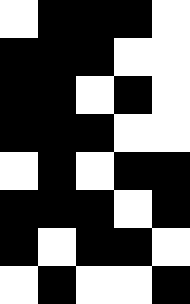[["white", "black", "black", "black", "white"], ["black", "black", "black", "white", "white"], ["black", "black", "white", "black", "white"], ["black", "black", "black", "white", "white"], ["white", "black", "white", "black", "black"], ["black", "black", "black", "white", "black"], ["black", "white", "black", "black", "white"], ["white", "black", "white", "white", "black"]]